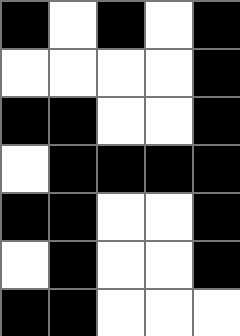[["black", "white", "black", "white", "black"], ["white", "white", "white", "white", "black"], ["black", "black", "white", "white", "black"], ["white", "black", "black", "black", "black"], ["black", "black", "white", "white", "black"], ["white", "black", "white", "white", "black"], ["black", "black", "white", "white", "white"]]